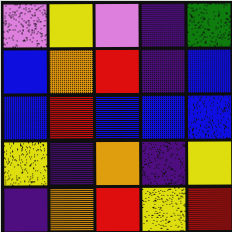[["violet", "yellow", "violet", "indigo", "green"], ["blue", "orange", "red", "indigo", "blue"], ["blue", "red", "blue", "blue", "blue"], ["yellow", "indigo", "orange", "indigo", "yellow"], ["indigo", "orange", "red", "yellow", "red"]]